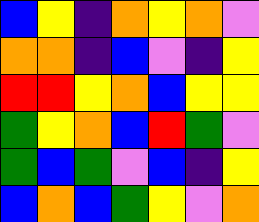[["blue", "yellow", "indigo", "orange", "yellow", "orange", "violet"], ["orange", "orange", "indigo", "blue", "violet", "indigo", "yellow"], ["red", "red", "yellow", "orange", "blue", "yellow", "yellow"], ["green", "yellow", "orange", "blue", "red", "green", "violet"], ["green", "blue", "green", "violet", "blue", "indigo", "yellow"], ["blue", "orange", "blue", "green", "yellow", "violet", "orange"]]